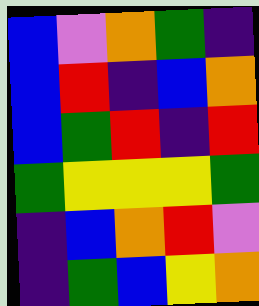[["blue", "violet", "orange", "green", "indigo"], ["blue", "red", "indigo", "blue", "orange"], ["blue", "green", "red", "indigo", "red"], ["green", "yellow", "yellow", "yellow", "green"], ["indigo", "blue", "orange", "red", "violet"], ["indigo", "green", "blue", "yellow", "orange"]]